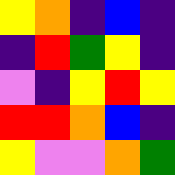[["yellow", "orange", "indigo", "blue", "indigo"], ["indigo", "red", "green", "yellow", "indigo"], ["violet", "indigo", "yellow", "red", "yellow"], ["red", "red", "orange", "blue", "indigo"], ["yellow", "violet", "violet", "orange", "green"]]